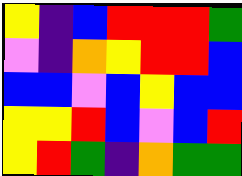[["yellow", "indigo", "blue", "red", "red", "red", "green"], ["violet", "indigo", "orange", "yellow", "red", "red", "blue"], ["blue", "blue", "violet", "blue", "yellow", "blue", "blue"], ["yellow", "yellow", "red", "blue", "violet", "blue", "red"], ["yellow", "red", "green", "indigo", "orange", "green", "green"]]